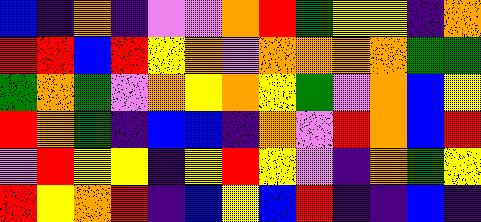[["blue", "indigo", "orange", "indigo", "violet", "violet", "orange", "red", "green", "yellow", "yellow", "indigo", "orange"], ["red", "red", "blue", "red", "yellow", "orange", "violet", "orange", "orange", "orange", "orange", "green", "green"], ["green", "orange", "green", "violet", "orange", "yellow", "orange", "yellow", "green", "violet", "orange", "blue", "yellow"], ["red", "orange", "green", "indigo", "blue", "blue", "indigo", "orange", "violet", "red", "orange", "blue", "red"], ["violet", "red", "yellow", "yellow", "indigo", "yellow", "red", "yellow", "violet", "indigo", "orange", "green", "yellow"], ["red", "yellow", "orange", "red", "indigo", "blue", "yellow", "blue", "red", "indigo", "indigo", "blue", "indigo"]]